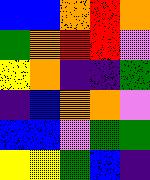[["blue", "blue", "orange", "red", "orange"], ["green", "orange", "red", "red", "violet"], ["yellow", "orange", "indigo", "indigo", "green"], ["indigo", "blue", "orange", "orange", "violet"], ["blue", "blue", "violet", "green", "green"], ["yellow", "yellow", "green", "blue", "indigo"]]